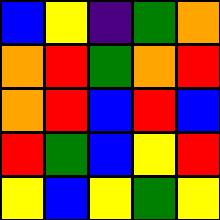[["blue", "yellow", "indigo", "green", "orange"], ["orange", "red", "green", "orange", "red"], ["orange", "red", "blue", "red", "blue"], ["red", "green", "blue", "yellow", "red"], ["yellow", "blue", "yellow", "green", "yellow"]]